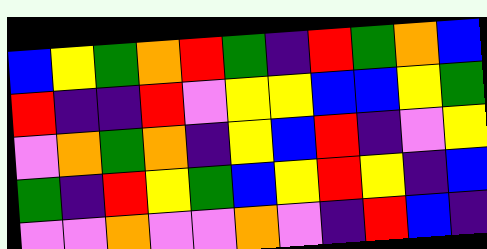[["blue", "yellow", "green", "orange", "red", "green", "indigo", "red", "green", "orange", "blue"], ["red", "indigo", "indigo", "red", "violet", "yellow", "yellow", "blue", "blue", "yellow", "green"], ["violet", "orange", "green", "orange", "indigo", "yellow", "blue", "red", "indigo", "violet", "yellow"], ["green", "indigo", "red", "yellow", "green", "blue", "yellow", "red", "yellow", "indigo", "blue"], ["violet", "violet", "orange", "violet", "violet", "orange", "violet", "indigo", "red", "blue", "indigo"]]